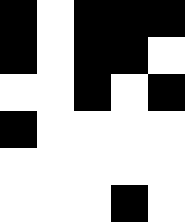[["black", "white", "black", "black", "black"], ["black", "white", "black", "black", "white"], ["white", "white", "black", "white", "black"], ["black", "white", "white", "white", "white"], ["white", "white", "white", "white", "white"], ["white", "white", "white", "black", "white"]]